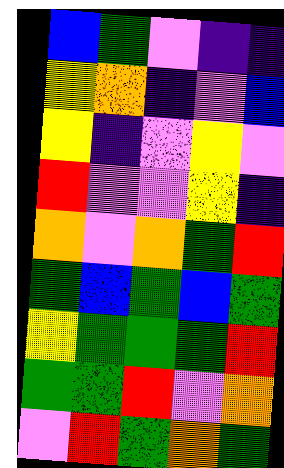[["blue", "green", "violet", "indigo", "indigo"], ["yellow", "orange", "indigo", "violet", "blue"], ["yellow", "indigo", "violet", "yellow", "violet"], ["red", "violet", "violet", "yellow", "indigo"], ["orange", "violet", "orange", "green", "red"], ["green", "blue", "green", "blue", "green"], ["yellow", "green", "green", "green", "red"], ["green", "green", "red", "violet", "orange"], ["violet", "red", "green", "orange", "green"]]